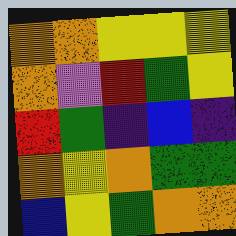[["orange", "orange", "yellow", "yellow", "yellow"], ["orange", "violet", "red", "green", "yellow"], ["red", "green", "indigo", "blue", "indigo"], ["orange", "yellow", "orange", "green", "green"], ["blue", "yellow", "green", "orange", "orange"]]